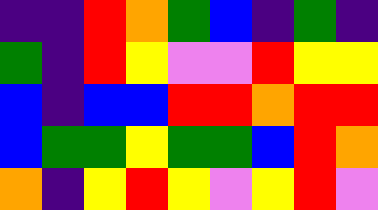[["indigo", "indigo", "red", "orange", "green", "blue", "indigo", "green", "indigo"], ["green", "indigo", "red", "yellow", "violet", "violet", "red", "yellow", "yellow"], ["blue", "indigo", "blue", "blue", "red", "red", "orange", "red", "red"], ["blue", "green", "green", "yellow", "green", "green", "blue", "red", "orange"], ["orange", "indigo", "yellow", "red", "yellow", "violet", "yellow", "red", "violet"]]